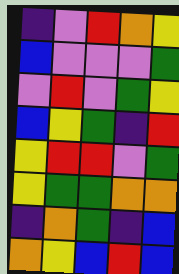[["indigo", "violet", "red", "orange", "yellow"], ["blue", "violet", "violet", "violet", "green"], ["violet", "red", "violet", "green", "yellow"], ["blue", "yellow", "green", "indigo", "red"], ["yellow", "red", "red", "violet", "green"], ["yellow", "green", "green", "orange", "orange"], ["indigo", "orange", "green", "indigo", "blue"], ["orange", "yellow", "blue", "red", "blue"]]